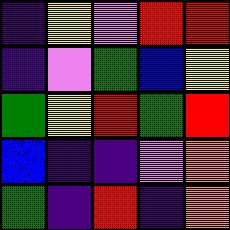[["indigo", "yellow", "violet", "red", "red"], ["indigo", "violet", "green", "blue", "yellow"], ["green", "yellow", "red", "green", "red"], ["blue", "indigo", "indigo", "violet", "orange"], ["green", "indigo", "red", "indigo", "orange"]]